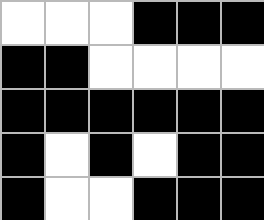[["white", "white", "white", "black", "black", "black"], ["black", "black", "white", "white", "white", "white"], ["black", "black", "black", "black", "black", "black"], ["black", "white", "black", "white", "black", "black"], ["black", "white", "white", "black", "black", "black"]]